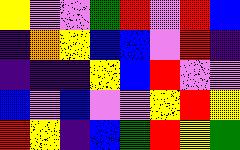[["yellow", "violet", "violet", "green", "red", "violet", "red", "blue"], ["indigo", "orange", "yellow", "blue", "blue", "violet", "red", "indigo"], ["indigo", "indigo", "indigo", "yellow", "blue", "red", "violet", "violet"], ["blue", "violet", "blue", "violet", "violet", "yellow", "red", "yellow"], ["red", "yellow", "indigo", "blue", "green", "red", "yellow", "green"]]